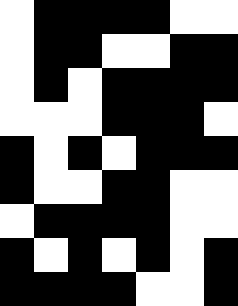[["white", "black", "black", "black", "black", "white", "white"], ["white", "black", "black", "white", "white", "black", "black"], ["white", "black", "white", "black", "black", "black", "black"], ["white", "white", "white", "black", "black", "black", "white"], ["black", "white", "black", "white", "black", "black", "black"], ["black", "white", "white", "black", "black", "white", "white"], ["white", "black", "black", "black", "black", "white", "white"], ["black", "white", "black", "white", "black", "white", "black"], ["black", "black", "black", "black", "white", "white", "black"]]